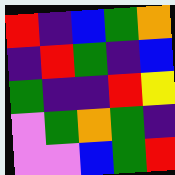[["red", "indigo", "blue", "green", "orange"], ["indigo", "red", "green", "indigo", "blue"], ["green", "indigo", "indigo", "red", "yellow"], ["violet", "green", "orange", "green", "indigo"], ["violet", "violet", "blue", "green", "red"]]